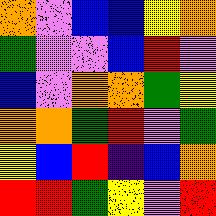[["orange", "violet", "blue", "blue", "yellow", "orange"], ["green", "violet", "violet", "blue", "red", "violet"], ["blue", "violet", "orange", "orange", "green", "yellow"], ["orange", "orange", "green", "red", "violet", "green"], ["yellow", "blue", "red", "indigo", "blue", "orange"], ["red", "red", "green", "yellow", "violet", "red"]]